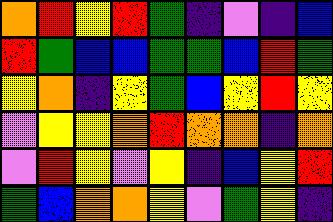[["orange", "red", "yellow", "red", "green", "indigo", "violet", "indigo", "blue"], ["red", "green", "blue", "blue", "green", "green", "blue", "red", "green"], ["yellow", "orange", "indigo", "yellow", "green", "blue", "yellow", "red", "yellow"], ["violet", "yellow", "yellow", "orange", "red", "orange", "orange", "indigo", "orange"], ["violet", "red", "yellow", "violet", "yellow", "indigo", "blue", "yellow", "red"], ["green", "blue", "orange", "orange", "yellow", "violet", "green", "yellow", "indigo"]]